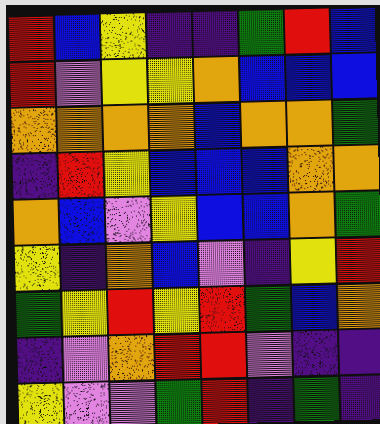[["red", "blue", "yellow", "indigo", "indigo", "green", "red", "blue"], ["red", "violet", "yellow", "yellow", "orange", "blue", "blue", "blue"], ["orange", "orange", "orange", "orange", "blue", "orange", "orange", "green"], ["indigo", "red", "yellow", "blue", "blue", "blue", "orange", "orange"], ["orange", "blue", "violet", "yellow", "blue", "blue", "orange", "green"], ["yellow", "indigo", "orange", "blue", "violet", "indigo", "yellow", "red"], ["green", "yellow", "red", "yellow", "red", "green", "blue", "orange"], ["indigo", "violet", "orange", "red", "red", "violet", "indigo", "indigo"], ["yellow", "violet", "violet", "green", "red", "indigo", "green", "indigo"]]